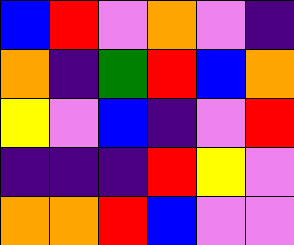[["blue", "red", "violet", "orange", "violet", "indigo"], ["orange", "indigo", "green", "red", "blue", "orange"], ["yellow", "violet", "blue", "indigo", "violet", "red"], ["indigo", "indigo", "indigo", "red", "yellow", "violet"], ["orange", "orange", "red", "blue", "violet", "violet"]]